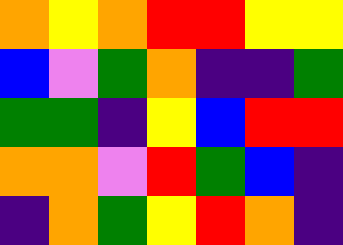[["orange", "yellow", "orange", "red", "red", "yellow", "yellow"], ["blue", "violet", "green", "orange", "indigo", "indigo", "green"], ["green", "green", "indigo", "yellow", "blue", "red", "red"], ["orange", "orange", "violet", "red", "green", "blue", "indigo"], ["indigo", "orange", "green", "yellow", "red", "orange", "indigo"]]